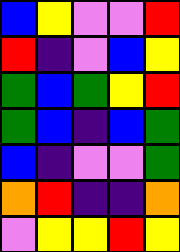[["blue", "yellow", "violet", "violet", "red"], ["red", "indigo", "violet", "blue", "yellow"], ["green", "blue", "green", "yellow", "red"], ["green", "blue", "indigo", "blue", "green"], ["blue", "indigo", "violet", "violet", "green"], ["orange", "red", "indigo", "indigo", "orange"], ["violet", "yellow", "yellow", "red", "yellow"]]